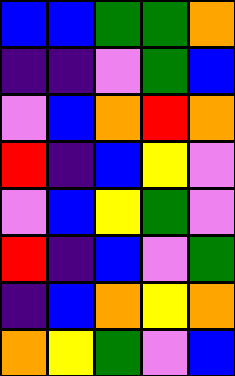[["blue", "blue", "green", "green", "orange"], ["indigo", "indigo", "violet", "green", "blue"], ["violet", "blue", "orange", "red", "orange"], ["red", "indigo", "blue", "yellow", "violet"], ["violet", "blue", "yellow", "green", "violet"], ["red", "indigo", "blue", "violet", "green"], ["indigo", "blue", "orange", "yellow", "orange"], ["orange", "yellow", "green", "violet", "blue"]]